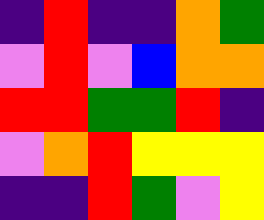[["indigo", "red", "indigo", "indigo", "orange", "green"], ["violet", "red", "violet", "blue", "orange", "orange"], ["red", "red", "green", "green", "red", "indigo"], ["violet", "orange", "red", "yellow", "yellow", "yellow"], ["indigo", "indigo", "red", "green", "violet", "yellow"]]